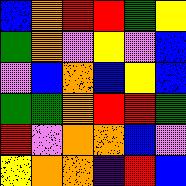[["blue", "orange", "red", "red", "green", "yellow"], ["green", "orange", "violet", "yellow", "violet", "blue"], ["violet", "blue", "orange", "blue", "yellow", "blue"], ["green", "green", "orange", "red", "red", "green"], ["red", "violet", "orange", "orange", "blue", "violet"], ["yellow", "orange", "orange", "indigo", "red", "blue"]]